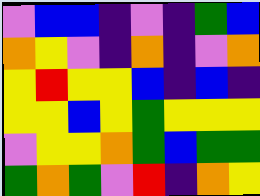[["violet", "blue", "blue", "indigo", "violet", "indigo", "green", "blue"], ["orange", "yellow", "violet", "indigo", "orange", "indigo", "violet", "orange"], ["yellow", "red", "yellow", "yellow", "blue", "indigo", "blue", "indigo"], ["yellow", "yellow", "blue", "yellow", "green", "yellow", "yellow", "yellow"], ["violet", "yellow", "yellow", "orange", "green", "blue", "green", "green"], ["green", "orange", "green", "violet", "red", "indigo", "orange", "yellow"]]